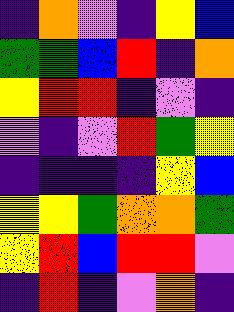[["indigo", "orange", "violet", "indigo", "yellow", "blue"], ["green", "green", "blue", "red", "indigo", "orange"], ["yellow", "red", "red", "indigo", "violet", "indigo"], ["violet", "indigo", "violet", "red", "green", "yellow"], ["indigo", "indigo", "indigo", "indigo", "yellow", "blue"], ["yellow", "yellow", "green", "orange", "orange", "green"], ["yellow", "red", "blue", "red", "red", "violet"], ["indigo", "red", "indigo", "violet", "orange", "indigo"]]